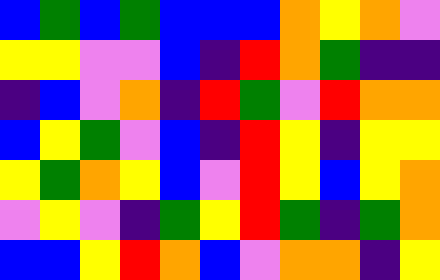[["blue", "green", "blue", "green", "blue", "blue", "blue", "orange", "yellow", "orange", "violet"], ["yellow", "yellow", "violet", "violet", "blue", "indigo", "red", "orange", "green", "indigo", "indigo"], ["indigo", "blue", "violet", "orange", "indigo", "red", "green", "violet", "red", "orange", "orange"], ["blue", "yellow", "green", "violet", "blue", "indigo", "red", "yellow", "indigo", "yellow", "yellow"], ["yellow", "green", "orange", "yellow", "blue", "violet", "red", "yellow", "blue", "yellow", "orange"], ["violet", "yellow", "violet", "indigo", "green", "yellow", "red", "green", "indigo", "green", "orange"], ["blue", "blue", "yellow", "red", "orange", "blue", "violet", "orange", "orange", "indigo", "yellow"]]